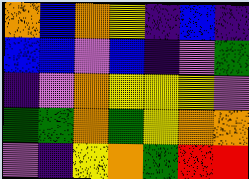[["orange", "blue", "orange", "yellow", "indigo", "blue", "indigo"], ["blue", "blue", "violet", "blue", "indigo", "violet", "green"], ["indigo", "violet", "orange", "yellow", "yellow", "yellow", "violet"], ["green", "green", "orange", "green", "yellow", "orange", "orange"], ["violet", "indigo", "yellow", "orange", "green", "red", "red"]]